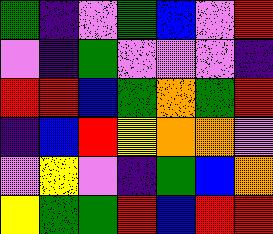[["green", "indigo", "violet", "green", "blue", "violet", "red"], ["violet", "indigo", "green", "violet", "violet", "violet", "indigo"], ["red", "red", "blue", "green", "orange", "green", "red"], ["indigo", "blue", "red", "yellow", "orange", "orange", "violet"], ["violet", "yellow", "violet", "indigo", "green", "blue", "orange"], ["yellow", "green", "green", "red", "blue", "red", "red"]]